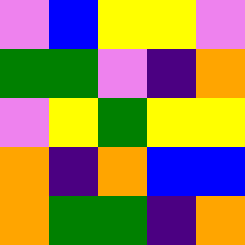[["violet", "blue", "yellow", "yellow", "violet"], ["green", "green", "violet", "indigo", "orange"], ["violet", "yellow", "green", "yellow", "yellow"], ["orange", "indigo", "orange", "blue", "blue"], ["orange", "green", "green", "indigo", "orange"]]